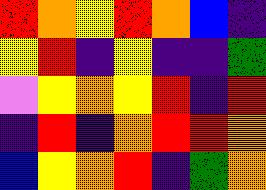[["red", "orange", "yellow", "red", "orange", "blue", "indigo"], ["yellow", "red", "indigo", "yellow", "indigo", "indigo", "green"], ["violet", "yellow", "orange", "yellow", "red", "indigo", "red"], ["indigo", "red", "indigo", "orange", "red", "red", "orange"], ["blue", "yellow", "orange", "red", "indigo", "green", "orange"]]